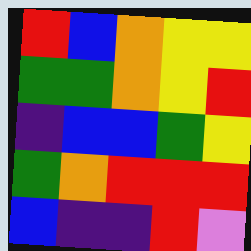[["red", "blue", "orange", "yellow", "yellow"], ["green", "green", "orange", "yellow", "red"], ["indigo", "blue", "blue", "green", "yellow"], ["green", "orange", "red", "red", "red"], ["blue", "indigo", "indigo", "red", "violet"]]